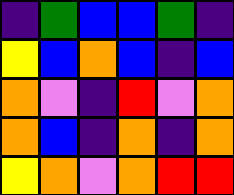[["indigo", "green", "blue", "blue", "green", "indigo"], ["yellow", "blue", "orange", "blue", "indigo", "blue"], ["orange", "violet", "indigo", "red", "violet", "orange"], ["orange", "blue", "indigo", "orange", "indigo", "orange"], ["yellow", "orange", "violet", "orange", "red", "red"]]